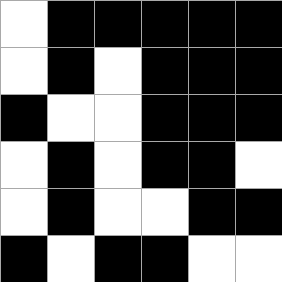[["white", "black", "black", "black", "black", "black"], ["white", "black", "white", "black", "black", "black"], ["black", "white", "white", "black", "black", "black"], ["white", "black", "white", "black", "black", "white"], ["white", "black", "white", "white", "black", "black"], ["black", "white", "black", "black", "white", "white"]]